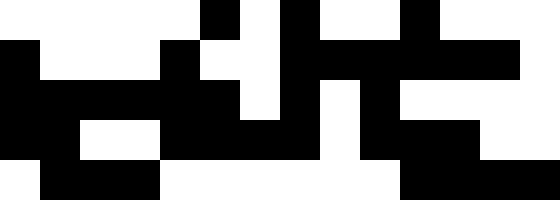[["white", "white", "white", "white", "white", "black", "white", "black", "white", "white", "black", "white", "white", "white"], ["black", "white", "white", "white", "black", "white", "white", "black", "black", "black", "black", "black", "black", "white"], ["black", "black", "black", "black", "black", "black", "white", "black", "white", "black", "white", "white", "white", "white"], ["black", "black", "white", "white", "black", "black", "black", "black", "white", "black", "black", "black", "white", "white"], ["white", "black", "black", "black", "white", "white", "white", "white", "white", "white", "black", "black", "black", "black"]]